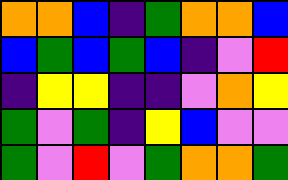[["orange", "orange", "blue", "indigo", "green", "orange", "orange", "blue"], ["blue", "green", "blue", "green", "blue", "indigo", "violet", "red"], ["indigo", "yellow", "yellow", "indigo", "indigo", "violet", "orange", "yellow"], ["green", "violet", "green", "indigo", "yellow", "blue", "violet", "violet"], ["green", "violet", "red", "violet", "green", "orange", "orange", "green"]]